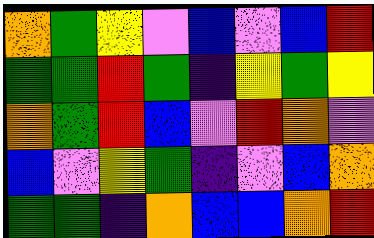[["orange", "green", "yellow", "violet", "blue", "violet", "blue", "red"], ["green", "green", "red", "green", "indigo", "yellow", "green", "yellow"], ["orange", "green", "red", "blue", "violet", "red", "orange", "violet"], ["blue", "violet", "yellow", "green", "indigo", "violet", "blue", "orange"], ["green", "green", "indigo", "orange", "blue", "blue", "orange", "red"]]